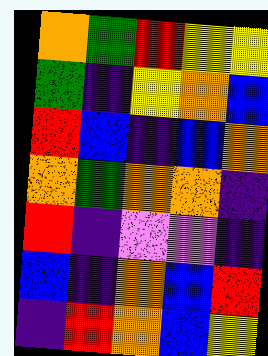[["orange", "green", "red", "yellow", "yellow"], ["green", "indigo", "yellow", "orange", "blue"], ["red", "blue", "indigo", "blue", "orange"], ["orange", "green", "orange", "orange", "indigo"], ["red", "indigo", "violet", "violet", "indigo"], ["blue", "indigo", "orange", "blue", "red"], ["indigo", "red", "orange", "blue", "yellow"]]